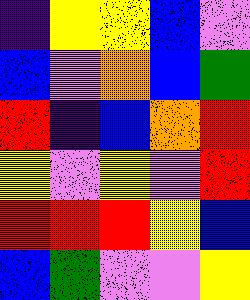[["indigo", "yellow", "yellow", "blue", "violet"], ["blue", "violet", "orange", "blue", "green"], ["red", "indigo", "blue", "orange", "red"], ["yellow", "violet", "yellow", "violet", "red"], ["red", "red", "red", "yellow", "blue"], ["blue", "green", "violet", "violet", "yellow"]]